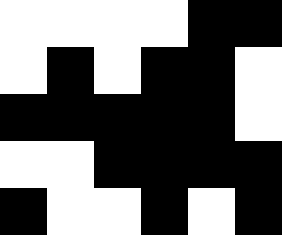[["white", "white", "white", "white", "black", "black"], ["white", "black", "white", "black", "black", "white"], ["black", "black", "black", "black", "black", "white"], ["white", "white", "black", "black", "black", "black"], ["black", "white", "white", "black", "white", "black"]]